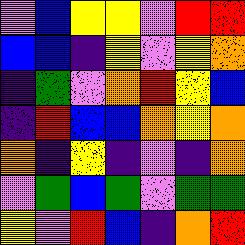[["violet", "blue", "yellow", "yellow", "violet", "red", "red"], ["blue", "blue", "indigo", "yellow", "violet", "yellow", "orange"], ["indigo", "green", "violet", "orange", "red", "yellow", "blue"], ["indigo", "red", "blue", "blue", "orange", "yellow", "orange"], ["orange", "indigo", "yellow", "indigo", "violet", "indigo", "orange"], ["violet", "green", "blue", "green", "violet", "green", "green"], ["yellow", "violet", "red", "blue", "indigo", "orange", "red"]]